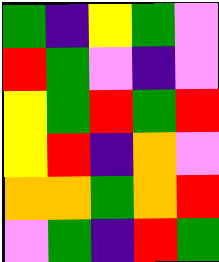[["green", "indigo", "yellow", "green", "violet"], ["red", "green", "violet", "indigo", "violet"], ["yellow", "green", "red", "green", "red"], ["yellow", "red", "indigo", "orange", "violet"], ["orange", "orange", "green", "orange", "red"], ["violet", "green", "indigo", "red", "green"]]